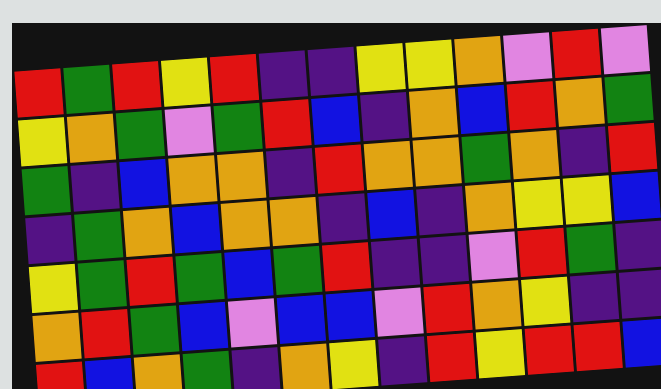[["red", "green", "red", "yellow", "red", "indigo", "indigo", "yellow", "yellow", "orange", "violet", "red", "violet"], ["yellow", "orange", "green", "violet", "green", "red", "blue", "indigo", "orange", "blue", "red", "orange", "green"], ["green", "indigo", "blue", "orange", "orange", "indigo", "red", "orange", "orange", "green", "orange", "indigo", "red"], ["indigo", "green", "orange", "blue", "orange", "orange", "indigo", "blue", "indigo", "orange", "yellow", "yellow", "blue"], ["yellow", "green", "red", "green", "blue", "green", "red", "indigo", "indigo", "violet", "red", "green", "indigo"], ["orange", "red", "green", "blue", "violet", "blue", "blue", "violet", "red", "orange", "yellow", "indigo", "indigo"], ["red", "blue", "orange", "green", "indigo", "orange", "yellow", "indigo", "red", "yellow", "red", "red", "blue"]]